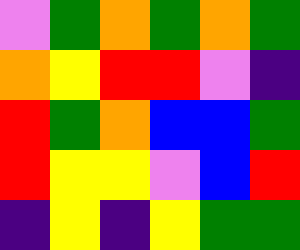[["violet", "green", "orange", "green", "orange", "green"], ["orange", "yellow", "red", "red", "violet", "indigo"], ["red", "green", "orange", "blue", "blue", "green"], ["red", "yellow", "yellow", "violet", "blue", "red"], ["indigo", "yellow", "indigo", "yellow", "green", "green"]]